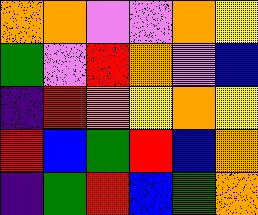[["orange", "orange", "violet", "violet", "orange", "yellow"], ["green", "violet", "red", "orange", "violet", "blue"], ["indigo", "red", "orange", "yellow", "orange", "yellow"], ["red", "blue", "green", "red", "blue", "orange"], ["indigo", "green", "red", "blue", "green", "orange"]]